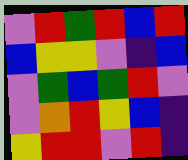[["violet", "red", "green", "red", "blue", "red"], ["blue", "yellow", "yellow", "violet", "indigo", "blue"], ["violet", "green", "blue", "green", "red", "violet"], ["violet", "orange", "red", "yellow", "blue", "indigo"], ["yellow", "red", "red", "violet", "red", "indigo"]]